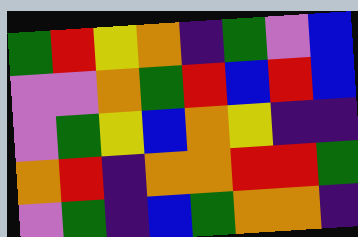[["green", "red", "yellow", "orange", "indigo", "green", "violet", "blue"], ["violet", "violet", "orange", "green", "red", "blue", "red", "blue"], ["violet", "green", "yellow", "blue", "orange", "yellow", "indigo", "indigo"], ["orange", "red", "indigo", "orange", "orange", "red", "red", "green"], ["violet", "green", "indigo", "blue", "green", "orange", "orange", "indigo"]]